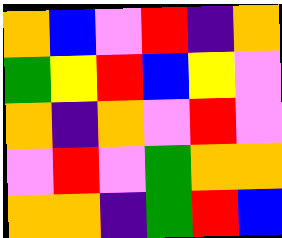[["orange", "blue", "violet", "red", "indigo", "orange"], ["green", "yellow", "red", "blue", "yellow", "violet"], ["orange", "indigo", "orange", "violet", "red", "violet"], ["violet", "red", "violet", "green", "orange", "orange"], ["orange", "orange", "indigo", "green", "red", "blue"]]